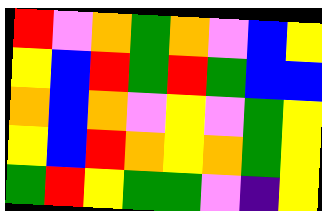[["red", "violet", "orange", "green", "orange", "violet", "blue", "yellow"], ["yellow", "blue", "red", "green", "red", "green", "blue", "blue"], ["orange", "blue", "orange", "violet", "yellow", "violet", "green", "yellow"], ["yellow", "blue", "red", "orange", "yellow", "orange", "green", "yellow"], ["green", "red", "yellow", "green", "green", "violet", "indigo", "yellow"]]